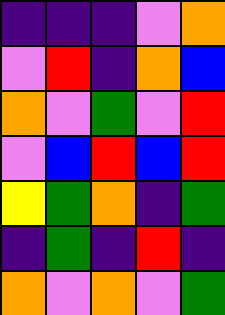[["indigo", "indigo", "indigo", "violet", "orange"], ["violet", "red", "indigo", "orange", "blue"], ["orange", "violet", "green", "violet", "red"], ["violet", "blue", "red", "blue", "red"], ["yellow", "green", "orange", "indigo", "green"], ["indigo", "green", "indigo", "red", "indigo"], ["orange", "violet", "orange", "violet", "green"]]